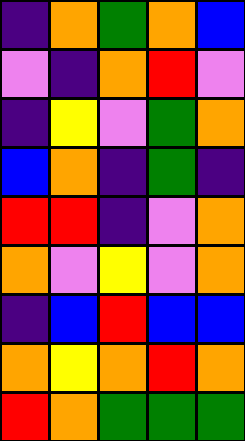[["indigo", "orange", "green", "orange", "blue"], ["violet", "indigo", "orange", "red", "violet"], ["indigo", "yellow", "violet", "green", "orange"], ["blue", "orange", "indigo", "green", "indigo"], ["red", "red", "indigo", "violet", "orange"], ["orange", "violet", "yellow", "violet", "orange"], ["indigo", "blue", "red", "blue", "blue"], ["orange", "yellow", "orange", "red", "orange"], ["red", "orange", "green", "green", "green"]]